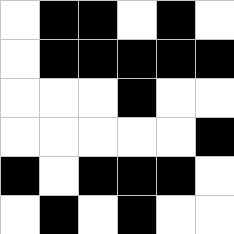[["white", "black", "black", "white", "black", "white"], ["white", "black", "black", "black", "black", "black"], ["white", "white", "white", "black", "white", "white"], ["white", "white", "white", "white", "white", "black"], ["black", "white", "black", "black", "black", "white"], ["white", "black", "white", "black", "white", "white"]]